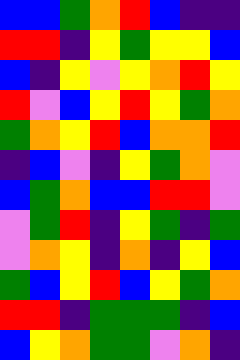[["blue", "blue", "green", "orange", "red", "blue", "indigo", "indigo"], ["red", "red", "indigo", "yellow", "green", "yellow", "yellow", "blue"], ["blue", "indigo", "yellow", "violet", "yellow", "orange", "red", "yellow"], ["red", "violet", "blue", "yellow", "red", "yellow", "green", "orange"], ["green", "orange", "yellow", "red", "blue", "orange", "orange", "red"], ["indigo", "blue", "violet", "indigo", "yellow", "green", "orange", "violet"], ["blue", "green", "orange", "blue", "blue", "red", "red", "violet"], ["violet", "green", "red", "indigo", "yellow", "green", "indigo", "green"], ["violet", "orange", "yellow", "indigo", "orange", "indigo", "yellow", "blue"], ["green", "blue", "yellow", "red", "blue", "yellow", "green", "orange"], ["red", "red", "indigo", "green", "green", "green", "indigo", "blue"], ["blue", "yellow", "orange", "green", "green", "violet", "orange", "indigo"]]